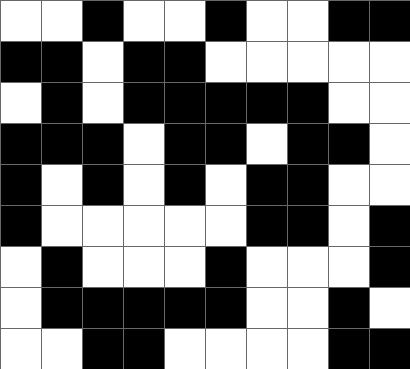[["white", "white", "black", "white", "white", "black", "white", "white", "black", "black"], ["black", "black", "white", "black", "black", "white", "white", "white", "white", "white"], ["white", "black", "white", "black", "black", "black", "black", "black", "white", "white"], ["black", "black", "black", "white", "black", "black", "white", "black", "black", "white"], ["black", "white", "black", "white", "black", "white", "black", "black", "white", "white"], ["black", "white", "white", "white", "white", "white", "black", "black", "white", "black"], ["white", "black", "white", "white", "white", "black", "white", "white", "white", "black"], ["white", "black", "black", "black", "black", "black", "white", "white", "black", "white"], ["white", "white", "black", "black", "white", "white", "white", "white", "black", "black"]]